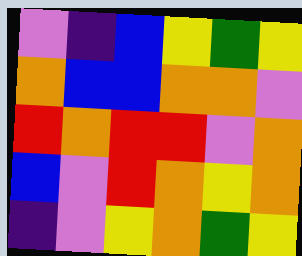[["violet", "indigo", "blue", "yellow", "green", "yellow"], ["orange", "blue", "blue", "orange", "orange", "violet"], ["red", "orange", "red", "red", "violet", "orange"], ["blue", "violet", "red", "orange", "yellow", "orange"], ["indigo", "violet", "yellow", "orange", "green", "yellow"]]